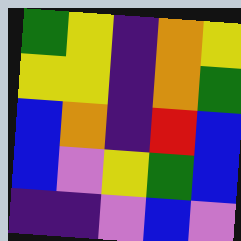[["green", "yellow", "indigo", "orange", "yellow"], ["yellow", "yellow", "indigo", "orange", "green"], ["blue", "orange", "indigo", "red", "blue"], ["blue", "violet", "yellow", "green", "blue"], ["indigo", "indigo", "violet", "blue", "violet"]]